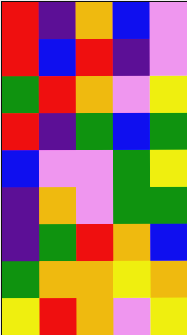[["red", "indigo", "orange", "blue", "violet"], ["red", "blue", "red", "indigo", "violet"], ["green", "red", "orange", "violet", "yellow"], ["red", "indigo", "green", "blue", "green"], ["blue", "violet", "violet", "green", "yellow"], ["indigo", "orange", "violet", "green", "green"], ["indigo", "green", "red", "orange", "blue"], ["green", "orange", "orange", "yellow", "orange"], ["yellow", "red", "orange", "violet", "yellow"]]